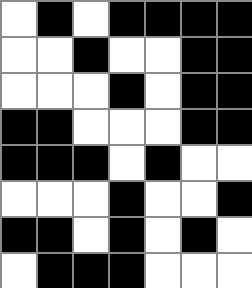[["white", "black", "white", "black", "black", "black", "black"], ["white", "white", "black", "white", "white", "black", "black"], ["white", "white", "white", "black", "white", "black", "black"], ["black", "black", "white", "white", "white", "black", "black"], ["black", "black", "black", "white", "black", "white", "white"], ["white", "white", "white", "black", "white", "white", "black"], ["black", "black", "white", "black", "white", "black", "white"], ["white", "black", "black", "black", "white", "white", "white"]]